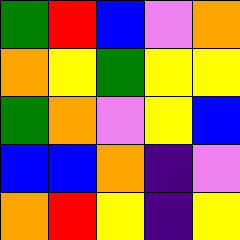[["green", "red", "blue", "violet", "orange"], ["orange", "yellow", "green", "yellow", "yellow"], ["green", "orange", "violet", "yellow", "blue"], ["blue", "blue", "orange", "indigo", "violet"], ["orange", "red", "yellow", "indigo", "yellow"]]